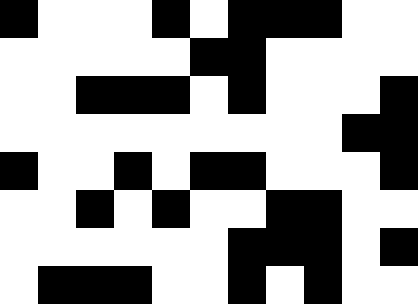[["black", "white", "white", "white", "black", "white", "black", "black", "black", "white", "white"], ["white", "white", "white", "white", "white", "black", "black", "white", "white", "white", "white"], ["white", "white", "black", "black", "black", "white", "black", "white", "white", "white", "black"], ["white", "white", "white", "white", "white", "white", "white", "white", "white", "black", "black"], ["black", "white", "white", "black", "white", "black", "black", "white", "white", "white", "black"], ["white", "white", "black", "white", "black", "white", "white", "black", "black", "white", "white"], ["white", "white", "white", "white", "white", "white", "black", "black", "black", "white", "black"], ["white", "black", "black", "black", "white", "white", "black", "white", "black", "white", "white"]]